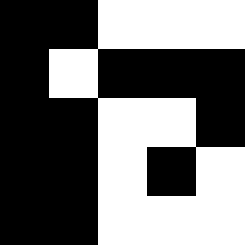[["black", "black", "white", "white", "white"], ["black", "white", "black", "black", "black"], ["black", "black", "white", "white", "black"], ["black", "black", "white", "black", "white"], ["black", "black", "white", "white", "white"]]